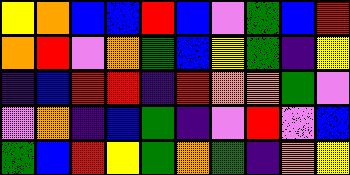[["yellow", "orange", "blue", "blue", "red", "blue", "violet", "green", "blue", "red"], ["orange", "red", "violet", "orange", "green", "blue", "yellow", "green", "indigo", "yellow"], ["indigo", "blue", "red", "red", "indigo", "red", "orange", "orange", "green", "violet"], ["violet", "orange", "indigo", "blue", "green", "indigo", "violet", "red", "violet", "blue"], ["green", "blue", "red", "yellow", "green", "orange", "green", "indigo", "orange", "yellow"]]